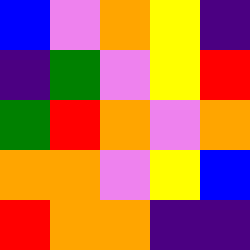[["blue", "violet", "orange", "yellow", "indigo"], ["indigo", "green", "violet", "yellow", "red"], ["green", "red", "orange", "violet", "orange"], ["orange", "orange", "violet", "yellow", "blue"], ["red", "orange", "orange", "indigo", "indigo"]]